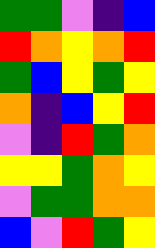[["green", "green", "violet", "indigo", "blue"], ["red", "orange", "yellow", "orange", "red"], ["green", "blue", "yellow", "green", "yellow"], ["orange", "indigo", "blue", "yellow", "red"], ["violet", "indigo", "red", "green", "orange"], ["yellow", "yellow", "green", "orange", "yellow"], ["violet", "green", "green", "orange", "orange"], ["blue", "violet", "red", "green", "yellow"]]